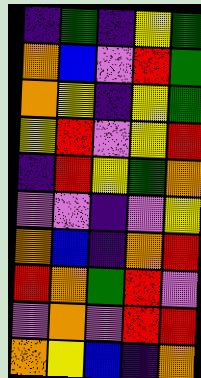[["indigo", "green", "indigo", "yellow", "green"], ["orange", "blue", "violet", "red", "green"], ["orange", "yellow", "indigo", "yellow", "green"], ["yellow", "red", "violet", "yellow", "red"], ["indigo", "red", "yellow", "green", "orange"], ["violet", "violet", "indigo", "violet", "yellow"], ["orange", "blue", "indigo", "orange", "red"], ["red", "orange", "green", "red", "violet"], ["violet", "orange", "violet", "red", "red"], ["orange", "yellow", "blue", "indigo", "orange"]]